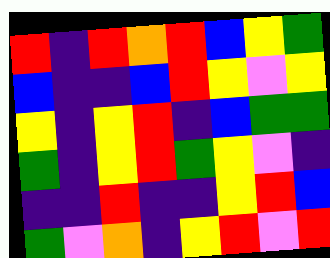[["red", "indigo", "red", "orange", "red", "blue", "yellow", "green"], ["blue", "indigo", "indigo", "blue", "red", "yellow", "violet", "yellow"], ["yellow", "indigo", "yellow", "red", "indigo", "blue", "green", "green"], ["green", "indigo", "yellow", "red", "green", "yellow", "violet", "indigo"], ["indigo", "indigo", "red", "indigo", "indigo", "yellow", "red", "blue"], ["green", "violet", "orange", "indigo", "yellow", "red", "violet", "red"]]